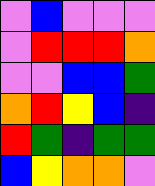[["violet", "blue", "violet", "violet", "violet"], ["violet", "red", "red", "red", "orange"], ["violet", "violet", "blue", "blue", "green"], ["orange", "red", "yellow", "blue", "indigo"], ["red", "green", "indigo", "green", "green"], ["blue", "yellow", "orange", "orange", "violet"]]